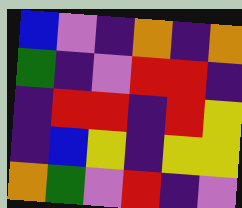[["blue", "violet", "indigo", "orange", "indigo", "orange"], ["green", "indigo", "violet", "red", "red", "indigo"], ["indigo", "red", "red", "indigo", "red", "yellow"], ["indigo", "blue", "yellow", "indigo", "yellow", "yellow"], ["orange", "green", "violet", "red", "indigo", "violet"]]